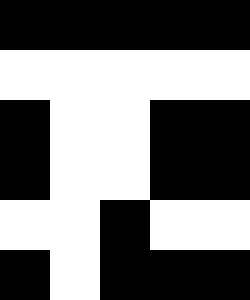[["black", "black", "black", "black", "black"], ["white", "white", "white", "white", "white"], ["black", "white", "white", "black", "black"], ["black", "white", "white", "black", "black"], ["white", "white", "black", "white", "white"], ["black", "white", "black", "black", "black"]]